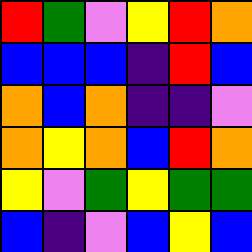[["red", "green", "violet", "yellow", "red", "orange"], ["blue", "blue", "blue", "indigo", "red", "blue"], ["orange", "blue", "orange", "indigo", "indigo", "violet"], ["orange", "yellow", "orange", "blue", "red", "orange"], ["yellow", "violet", "green", "yellow", "green", "green"], ["blue", "indigo", "violet", "blue", "yellow", "blue"]]